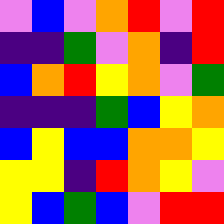[["violet", "blue", "violet", "orange", "red", "violet", "red"], ["indigo", "indigo", "green", "violet", "orange", "indigo", "red"], ["blue", "orange", "red", "yellow", "orange", "violet", "green"], ["indigo", "indigo", "indigo", "green", "blue", "yellow", "orange"], ["blue", "yellow", "blue", "blue", "orange", "orange", "yellow"], ["yellow", "yellow", "indigo", "red", "orange", "yellow", "violet"], ["yellow", "blue", "green", "blue", "violet", "red", "red"]]